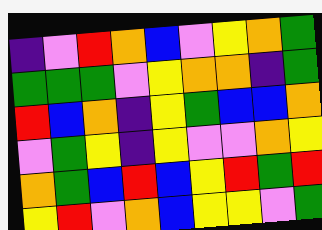[["indigo", "violet", "red", "orange", "blue", "violet", "yellow", "orange", "green"], ["green", "green", "green", "violet", "yellow", "orange", "orange", "indigo", "green"], ["red", "blue", "orange", "indigo", "yellow", "green", "blue", "blue", "orange"], ["violet", "green", "yellow", "indigo", "yellow", "violet", "violet", "orange", "yellow"], ["orange", "green", "blue", "red", "blue", "yellow", "red", "green", "red"], ["yellow", "red", "violet", "orange", "blue", "yellow", "yellow", "violet", "green"]]